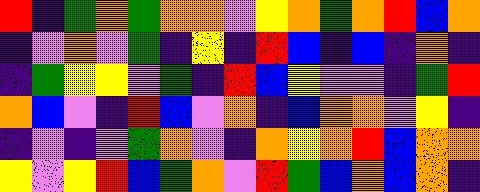[["red", "indigo", "green", "orange", "green", "orange", "orange", "violet", "yellow", "orange", "green", "orange", "red", "blue", "orange"], ["indigo", "violet", "orange", "violet", "green", "indigo", "yellow", "indigo", "red", "blue", "indigo", "blue", "indigo", "orange", "indigo"], ["indigo", "green", "yellow", "yellow", "violet", "green", "indigo", "red", "blue", "yellow", "violet", "violet", "indigo", "green", "red"], ["orange", "blue", "violet", "indigo", "red", "blue", "violet", "orange", "indigo", "blue", "orange", "orange", "violet", "yellow", "indigo"], ["indigo", "violet", "indigo", "violet", "green", "orange", "violet", "indigo", "orange", "yellow", "orange", "red", "blue", "orange", "orange"], ["yellow", "violet", "yellow", "red", "blue", "green", "orange", "violet", "red", "green", "blue", "orange", "blue", "orange", "indigo"]]